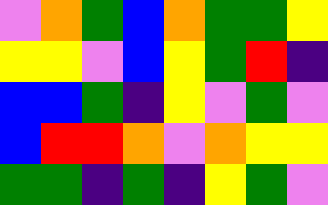[["violet", "orange", "green", "blue", "orange", "green", "green", "yellow"], ["yellow", "yellow", "violet", "blue", "yellow", "green", "red", "indigo"], ["blue", "blue", "green", "indigo", "yellow", "violet", "green", "violet"], ["blue", "red", "red", "orange", "violet", "orange", "yellow", "yellow"], ["green", "green", "indigo", "green", "indigo", "yellow", "green", "violet"]]